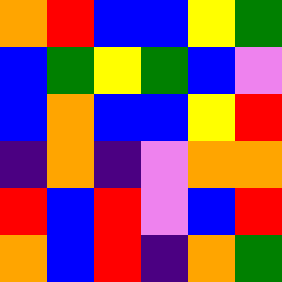[["orange", "red", "blue", "blue", "yellow", "green"], ["blue", "green", "yellow", "green", "blue", "violet"], ["blue", "orange", "blue", "blue", "yellow", "red"], ["indigo", "orange", "indigo", "violet", "orange", "orange"], ["red", "blue", "red", "violet", "blue", "red"], ["orange", "blue", "red", "indigo", "orange", "green"]]